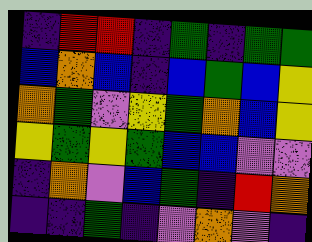[["indigo", "red", "red", "indigo", "green", "indigo", "green", "green"], ["blue", "orange", "blue", "indigo", "blue", "green", "blue", "yellow"], ["orange", "green", "violet", "yellow", "green", "orange", "blue", "yellow"], ["yellow", "green", "yellow", "green", "blue", "blue", "violet", "violet"], ["indigo", "orange", "violet", "blue", "green", "indigo", "red", "orange"], ["indigo", "indigo", "green", "indigo", "violet", "orange", "violet", "indigo"]]